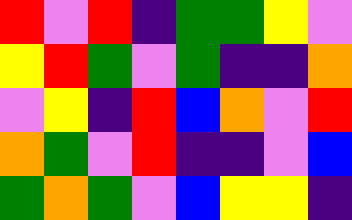[["red", "violet", "red", "indigo", "green", "green", "yellow", "violet"], ["yellow", "red", "green", "violet", "green", "indigo", "indigo", "orange"], ["violet", "yellow", "indigo", "red", "blue", "orange", "violet", "red"], ["orange", "green", "violet", "red", "indigo", "indigo", "violet", "blue"], ["green", "orange", "green", "violet", "blue", "yellow", "yellow", "indigo"]]